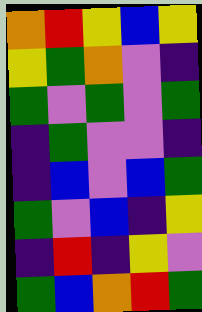[["orange", "red", "yellow", "blue", "yellow"], ["yellow", "green", "orange", "violet", "indigo"], ["green", "violet", "green", "violet", "green"], ["indigo", "green", "violet", "violet", "indigo"], ["indigo", "blue", "violet", "blue", "green"], ["green", "violet", "blue", "indigo", "yellow"], ["indigo", "red", "indigo", "yellow", "violet"], ["green", "blue", "orange", "red", "green"]]